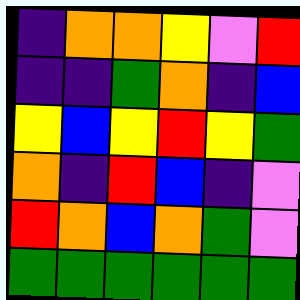[["indigo", "orange", "orange", "yellow", "violet", "red"], ["indigo", "indigo", "green", "orange", "indigo", "blue"], ["yellow", "blue", "yellow", "red", "yellow", "green"], ["orange", "indigo", "red", "blue", "indigo", "violet"], ["red", "orange", "blue", "orange", "green", "violet"], ["green", "green", "green", "green", "green", "green"]]